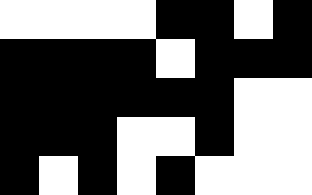[["white", "white", "white", "white", "black", "black", "white", "black"], ["black", "black", "black", "black", "white", "black", "black", "black"], ["black", "black", "black", "black", "black", "black", "white", "white"], ["black", "black", "black", "white", "white", "black", "white", "white"], ["black", "white", "black", "white", "black", "white", "white", "white"]]